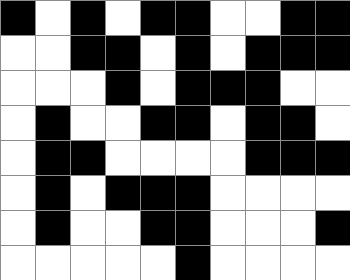[["black", "white", "black", "white", "black", "black", "white", "white", "black", "black"], ["white", "white", "black", "black", "white", "black", "white", "black", "black", "black"], ["white", "white", "white", "black", "white", "black", "black", "black", "white", "white"], ["white", "black", "white", "white", "black", "black", "white", "black", "black", "white"], ["white", "black", "black", "white", "white", "white", "white", "black", "black", "black"], ["white", "black", "white", "black", "black", "black", "white", "white", "white", "white"], ["white", "black", "white", "white", "black", "black", "white", "white", "white", "black"], ["white", "white", "white", "white", "white", "black", "white", "white", "white", "white"]]